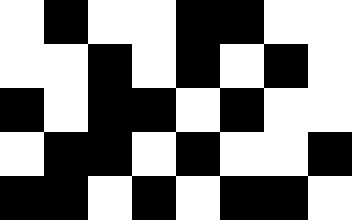[["white", "black", "white", "white", "black", "black", "white", "white"], ["white", "white", "black", "white", "black", "white", "black", "white"], ["black", "white", "black", "black", "white", "black", "white", "white"], ["white", "black", "black", "white", "black", "white", "white", "black"], ["black", "black", "white", "black", "white", "black", "black", "white"]]